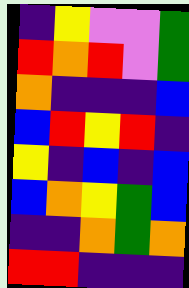[["indigo", "yellow", "violet", "violet", "green"], ["red", "orange", "red", "violet", "green"], ["orange", "indigo", "indigo", "indigo", "blue"], ["blue", "red", "yellow", "red", "indigo"], ["yellow", "indigo", "blue", "indigo", "blue"], ["blue", "orange", "yellow", "green", "blue"], ["indigo", "indigo", "orange", "green", "orange"], ["red", "red", "indigo", "indigo", "indigo"]]